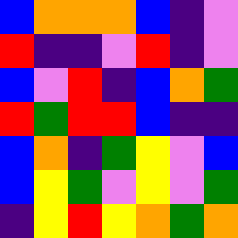[["blue", "orange", "orange", "orange", "blue", "indigo", "violet"], ["red", "indigo", "indigo", "violet", "red", "indigo", "violet"], ["blue", "violet", "red", "indigo", "blue", "orange", "green"], ["red", "green", "red", "red", "blue", "indigo", "indigo"], ["blue", "orange", "indigo", "green", "yellow", "violet", "blue"], ["blue", "yellow", "green", "violet", "yellow", "violet", "green"], ["indigo", "yellow", "red", "yellow", "orange", "green", "orange"]]